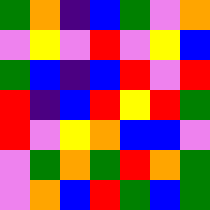[["green", "orange", "indigo", "blue", "green", "violet", "orange"], ["violet", "yellow", "violet", "red", "violet", "yellow", "blue"], ["green", "blue", "indigo", "blue", "red", "violet", "red"], ["red", "indigo", "blue", "red", "yellow", "red", "green"], ["red", "violet", "yellow", "orange", "blue", "blue", "violet"], ["violet", "green", "orange", "green", "red", "orange", "green"], ["violet", "orange", "blue", "red", "green", "blue", "green"]]